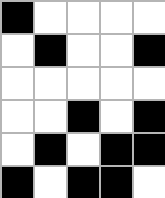[["black", "white", "white", "white", "white"], ["white", "black", "white", "white", "black"], ["white", "white", "white", "white", "white"], ["white", "white", "black", "white", "black"], ["white", "black", "white", "black", "black"], ["black", "white", "black", "black", "white"]]